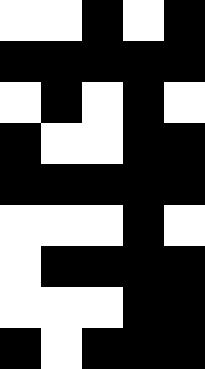[["white", "white", "black", "white", "black"], ["black", "black", "black", "black", "black"], ["white", "black", "white", "black", "white"], ["black", "white", "white", "black", "black"], ["black", "black", "black", "black", "black"], ["white", "white", "white", "black", "white"], ["white", "black", "black", "black", "black"], ["white", "white", "white", "black", "black"], ["black", "white", "black", "black", "black"]]